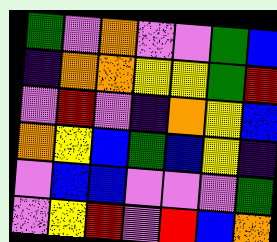[["green", "violet", "orange", "violet", "violet", "green", "blue"], ["indigo", "orange", "orange", "yellow", "yellow", "green", "red"], ["violet", "red", "violet", "indigo", "orange", "yellow", "blue"], ["orange", "yellow", "blue", "green", "blue", "yellow", "indigo"], ["violet", "blue", "blue", "violet", "violet", "violet", "green"], ["violet", "yellow", "red", "violet", "red", "blue", "orange"]]